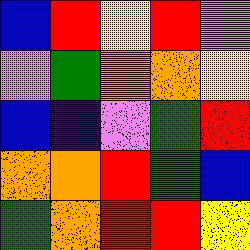[["blue", "red", "yellow", "red", "violet"], ["violet", "green", "orange", "orange", "yellow"], ["blue", "indigo", "violet", "green", "red"], ["orange", "orange", "red", "green", "blue"], ["green", "orange", "red", "red", "yellow"]]